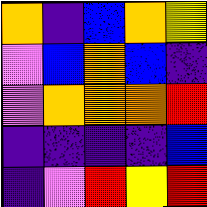[["orange", "indigo", "blue", "orange", "yellow"], ["violet", "blue", "orange", "blue", "indigo"], ["violet", "orange", "orange", "orange", "red"], ["indigo", "indigo", "indigo", "indigo", "blue"], ["indigo", "violet", "red", "yellow", "red"]]